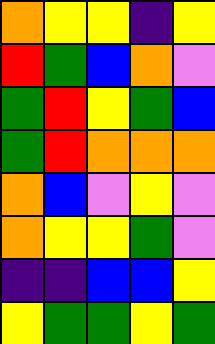[["orange", "yellow", "yellow", "indigo", "yellow"], ["red", "green", "blue", "orange", "violet"], ["green", "red", "yellow", "green", "blue"], ["green", "red", "orange", "orange", "orange"], ["orange", "blue", "violet", "yellow", "violet"], ["orange", "yellow", "yellow", "green", "violet"], ["indigo", "indigo", "blue", "blue", "yellow"], ["yellow", "green", "green", "yellow", "green"]]